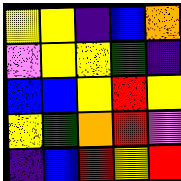[["yellow", "yellow", "indigo", "blue", "orange"], ["violet", "yellow", "yellow", "green", "indigo"], ["blue", "blue", "yellow", "red", "yellow"], ["yellow", "green", "orange", "red", "violet"], ["indigo", "blue", "red", "yellow", "red"]]